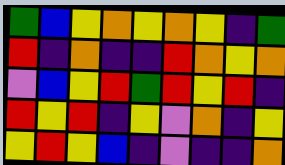[["green", "blue", "yellow", "orange", "yellow", "orange", "yellow", "indigo", "green"], ["red", "indigo", "orange", "indigo", "indigo", "red", "orange", "yellow", "orange"], ["violet", "blue", "yellow", "red", "green", "red", "yellow", "red", "indigo"], ["red", "yellow", "red", "indigo", "yellow", "violet", "orange", "indigo", "yellow"], ["yellow", "red", "yellow", "blue", "indigo", "violet", "indigo", "indigo", "orange"]]